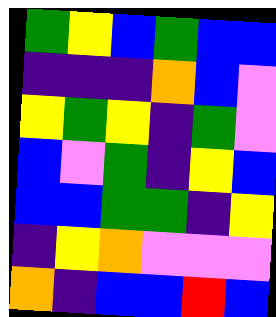[["green", "yellow", "blue", "green", "blue", "blue"], ["indigo", "indigo", "indigo", "orange", "blue", "violet"], ["yellow", "green", "yellow", "indigo", "green", "violet"], ["blue", "violet", "green", "indigo", "yellow", "blue"], ["blue", "blue", "green", "green", "indigo", "yellow"], ["indigo", "yellow", "orange", "violet", "violet", "violet"], ["orange", "indigo", "blue", "blue", "red", "blue"]]